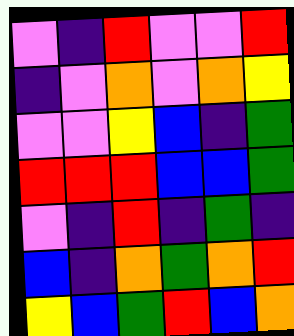[["violet", "indigo", "red", "violet", "violet", "red"], ["indigo", "violet", "orange", "violet", "orange", "yellow"], ["violet", "violet", "yellow", "blue", "indigo", "green"], ["red", "red", "red", "blue", "blue", "green"], ["violet", "indigo", "red", "indigo", "green", "indigo"], ["blue", "indigo", "orange", "green", "orange", "red"], ["yellow", "blue", "green", "red", "blue", "orange"]]